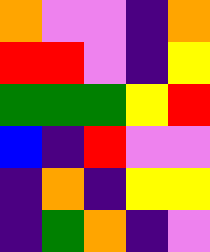[["orange", "violet", "violet", "indigo", "orange"], ["red", "red", "violet", "indigo", "yellow"], ["green", "green", "green", "yellow", "red"], ["blue", "indigo", "red", "violet", "violet"], ["indigo", "orange", "indigo", "yellow", "yellow"], ["indigo", "green", "orange", "indigo", "violet"]]